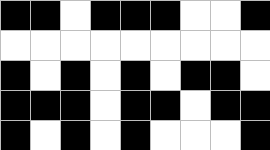[["black", "black", "white", "black", "black", "black", "white", "white", "black"], ["white", "white", "white", "white", "white", "white", "white", "white", "white"], ["black", "white", "black", "white", "black", "white", "black", "black", "white"], ["black", "black", "black", "white", "black", "black", "white", "black", "black"], ["black", "white", "black", "white", "black", "white", "white", "white", "black"]]